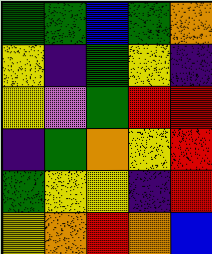[["green", "green", "blue", "green", "orange"], ["yellow", "indigo", "green", "yellow", "indigo"], ["yellow", "violet", "green", "red", "red"], ["indigo", "green", "orange", "yellow", "red"], ["green", "yellow", "yellow", "indigo", "red"], ["yellow", "orange", "red", "orange", "blue"]]